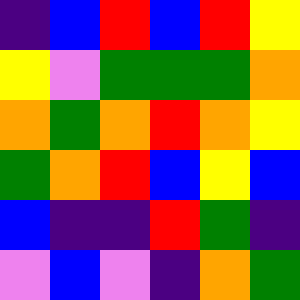[["indigo", "blue", "red", "blue", "red", "yellow"], ["yellow", "violet", "green", "green", "green", "orange"], ["orange", "green", "orange", "red", "orange", "yellow"], ["green", "orange", "red", "blue", "yellow", "blue"], ["blue", "indigo", "indigo", "red", "green", "indigo"], ["violet", "blue", "violet", "indigo", "orange", "green"]]